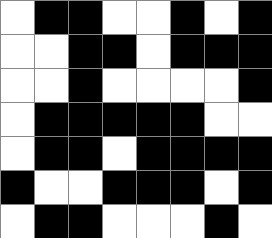[["white", "black", "black", "white", "white", "black", "white", "black"], ["white", "white", "black", "black", "white", "black", "black", "black"], ["white", "white", "black", "white", "white", "white", "white", "black"], ["white", "black", "black", "black", "black", "black", "white", "white"], ["white", "black", "black", "white", "black", "black", "black", "black"], ["black", "white", "white", "black", "black", "black", "white", "black"], ["white", "black", "black", "white", "white", "white", "black", "white"]]